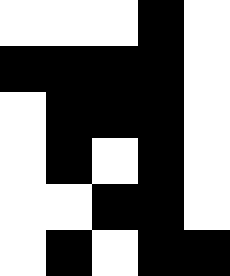[["white", "white", "white", "black", "white"], ["black", "black", "black", "black", "white"], ["white", "black", "black", "black", "white"], ["white", "black", "white", "black", "white"], ["white", "white", "black", "black", "white"], ["white", "black", "white", "black", "black"]]